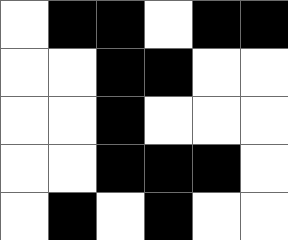[["white", "black", "black", "white", "black", "black"], ["white", "white", "black", "black", "white", "white"], ["white", "white", "black", "white", "white", "white"], ["white", "white", "black", "black", "black", "white"], ["white", "black", "white", "black", "white", "white"]]